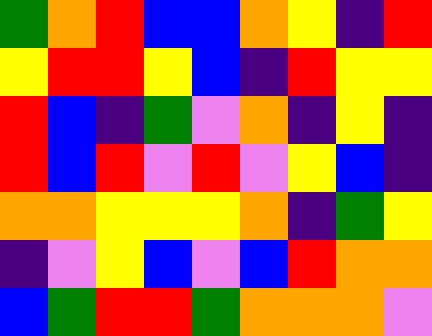[["green", "orange", "red", "blue", "blue", "orange", "yellow", "indigo", "red"], ["yellow", "red", "red", "yellow", "blue", "indigo", "red", "yellow", "yellow"], ["red", "blue", "indigo", "green", "violet", "orange", "indigo", "yellow", "indigo"], ["red", "blue", "red", "violet", "red", "violet", "yellow", "blue", "indigo"], ["orange", "orange", "yellow", "yellow", "yellow", "orange", "indigo", "green", "yellow"], ["indigo", "violet", "yellow", "blue", "violet", "blue", "red", "orange", "orange"], ["blue", "green", "red", "red", "green", "orange", "orange", "orange", "violet"]]